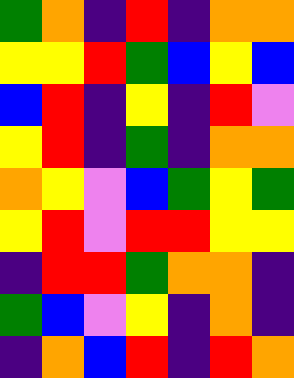[["green", "orange", "indigo", "red", "indigo", "orange", "orange"], ["yellow", "yellow", "red", "green", "blue", "yellow", "blue"], ["blue", "red", "indigo", "yellow", "indigo", "red", "violet"], ["yellow", "red", "indigo", "green", "indigo", "orange", "orange"], ["orange", "yellow", "violet", "blue", "green", "yellow", "green"], ["yellow", "red", "violet", "red", "red", "yellow", "yellow"], ["indigo", "red", "red", "green", "orange", "orange", "indigo"], ["green", "blue", "violet", "yellow", "indigo", "orange", "indigo"], ["indigo", "orange", "blue", "red", "indigo", "red", "orange"]]